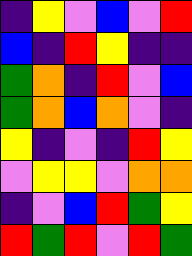[["indigo", "yellow", "violet", "blue", "violet", "red"], ["blue", "indigo", "red", "yellow", "indigo", "indigo"], ["green", "orange", "indigo", "red", "violet", "blue"], ["green", "orange", "blue", "orange", "violet", "indigo"], ["yellow", "indigo", "violet", "indigo", "red", "yellow"], ["violet", "yellow", "yellow", "violet", "orange", "orange"], ["indigo", "violet", "blue", "red", "green", "yellow"], ["red", "green", "red", "violet", "red", "green"]]